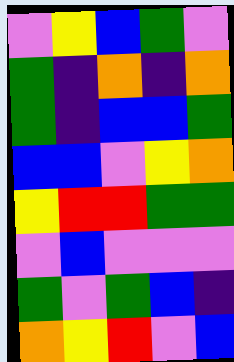[["violet", "yellow", "blue", "green", "violet"], ["green", "indigo", "orange", "indigo", "orange"], ["green", "indigo", "blue", "blue", "green"], ["blue", "blue", "violet", "yellow", "orange"], ["yellow", "red", "red", "green", "green"], ["violet", "blue", "violet", "violet", "violet"], ["green", "violet", "green", "blue", "indigo"], ["orange", "yellow", "red", "violet", "blue"]]